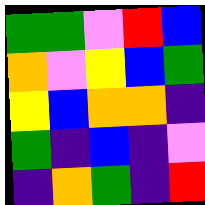[["green", "green", "violet", "red", "blue"], ["orange", "violet", "yellow", "blue", "green"], ["yellow", "blue", "orange", "orange", "indigo"], ["green", "indigo", "blue", "indigo", "violet"], ["indigo", "orange", "green", "indigo", "red"]]